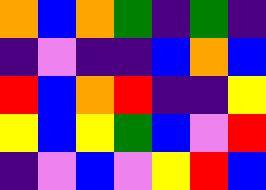[["orange", "blue", "orange", "green", "indigo", "green", "indigo"], ["indigo", "violet", "indigo", "indigo", "blue", "orange", "blue"], ["red", "blue", "orange", "red", "indigo", "indigo", "yellow"], ["yellow", "blue", "yellow", "green", "blue", "violet", "red"], ["indigo", "violet", "blue", "violet", "yellow", "red", "blue"]]